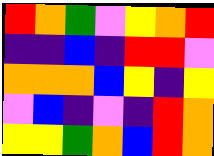[["red", "orange", "green", "violet", "yellow", "orange", "red"], ["indigo", "indigo", "blue", "indigo", "red", "red", "violet"], ["orange", "orange", "orange", "blue", "yellow", "indigo", "yellow"], ["violet", "blue", "indigo", "violet", "indigo", "red", "orange"], ["yellow", "yellow", "green", "orange", "blue", "red", "orange"]]